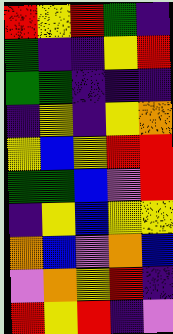[["red", "yellow", "red", "green", "indigo"], ["green", "indigo", "indigo", "yellow", "red"], ["green", "green", "indigo", "indigo", "indigo"], ["indigo", "yellow", "indigo", "yellow", "orange"], ["yellow", "blue", "yellow", "red", "red"], ["green", "green", "blue", "violet", "red"], ["indigo", "yellow", "blue", "yellow", "yellow"], ["orange", "blue", "violet", "orange", "blue"], ["violet", "orange", "yellow", "red", "indigo"], ["red", "yellow", "red", "indigo", "violet"]]